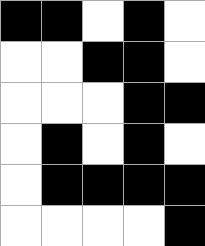[["black", "black", "white", "black", "white"], ["white", "white", "black", "black", "white"], ["white", "white", "white", "black", "black"], ["white", "black", "white", "black", "white"], ["white", "black", "black", "black", "black"], ["white", "white", "white", "white", "black"]]